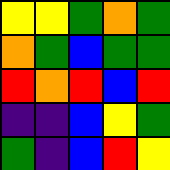[["yellow", "yellow", "green", "orange", "green"], ["orange", "green", "blue", "green", "green"], ["red", "orange", "red", "blue", "red"], ["indigo", "indigo", "blue", "yellow", "green"], ["green", "indigo", "blue", "red", "yellow"]]